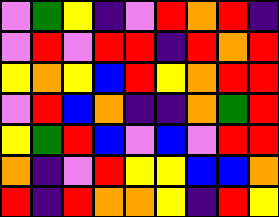[["violet", "green", "yellow", "indigo", "violet", "red", "orange", "red", "indigo"], ["violet", "red", "violet", "red", "red", "indigo", "red", "orange", "red"], ["yellow", "orange", "yellow", "blue", "red", "yellow", "orange", "red", "red"], ["violet", "red", "blue", "orange", "indigo", "indigo", "orange", "green", "red"], ["yellow", "green", "red", "blue", "violet", "blue", "violet", "red", "red"], ["orange", "indigo", "violet", "red", "yellow", "yellow", "blue", "blue", "orange"], ["red", "indigo", "red", "orange", "orange", "yellow", "indigo", "red", "yellow"]]